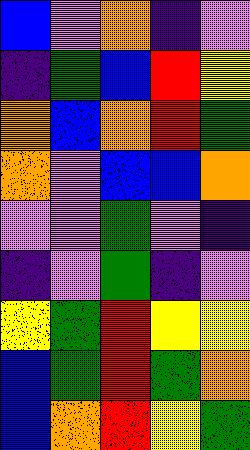[["blue", "violet", "orange", "indigo", "violet"], ["indigo", "green", "blue", "red", "yellow"], ["orange", "blue", "orange", "red", "green"], ["orange", "violet", "blue", "blue", "orange"], ["violet", "violet", "green", "violet", "indigo"], ["indigo", "violet", "green", "indigo", "violet"], ["yellow", "green", "red", "yellow", "yellow"], ["blue", "green", "red", "green", "orange"], ["blue", "orange", "red", "yellow", "green"]]